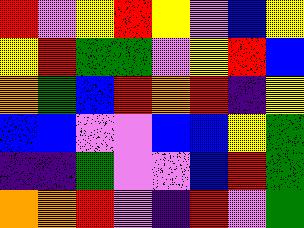[["red", "violet", "yellow", "red", "yellow", "violet", "blue", "yellow"], ["yellow", "red", "green", "green", "violet", "yellow", "red", "blue"], ["orange", "green", "blue", "red", "orange", "red", "indigo", "yellow"], ["blue", "blue", "violet", "violet", "blue", "blue", "yellow", "green"], ["indigo", "indigo", "green", "violet", "violet", "blue", "red", "green"], ["orange", "orange", "red", "violet", "indigo", "red", "violet", "green"]]